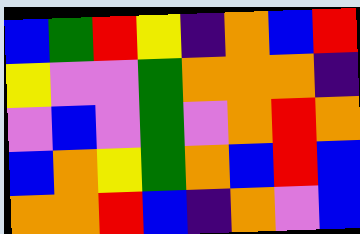[["blue", "green", "red", "yellow", "indigo", "orange", "blue", "red"], ["yellow", "violet", "violet", "green", "orange", "orange", "orange", "indigo"], ["violet", "blue", "violet", "green", "violet", "orange", "red", "orange"], ["blue", "orange", "yellow", "green", "orange", "blue", "red", "blue"], ["orange", "orange", "red", "blue", "indigo", "orange", "violet", "blue"]]